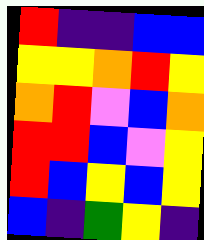[["red", "indigo", "indigo", "blue", "blue"], ["yellow", "yellow", "orange", "red", "yellow"], ["orange", "red", "violet", "blue", "orange"], ["red", "red", "blue", "violet", "yellow"], ["red", "blue", "yellow", "blue", "yellow"], ["blue", "indigo", "green", "yellow", "indigo"]]